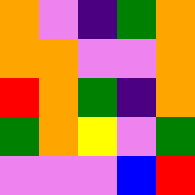[["orange", "violet", "indigo", "green", "orange"], ["orange", "orange", "violet", "violet", "orange"], ["red", "orange", "green", "indigo", "orange"], ["green", "orange", "yellow", "violet", "green"], ["violet", "violet", "violet", "blue", "red"]]